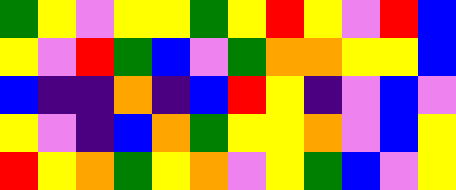[["green", "yellow", "violet", "yellow", "yellow", "green", "yellow", "red", "yellow", "violet", "red", "blue"], ["yellow", "violet", "red", "green", "blue", "violet", "green", "orange", "orange", "yellow", "yellow", "blue"], ["blue", "indigo", "indigo", "orange", "indigo", "blue", "red", "yellow", "indigo", "violet", "blue", "violet"], ["yellow", "violet", "indigo", "blue", "orange", "green", "yellow", "yellow", "orange", "violet", "blue", "yellow"], ["red", "yellow", "orange", "green", "yellow", "orange", "violet", "yellow", "green", "blue", "violet", "yellow"]]